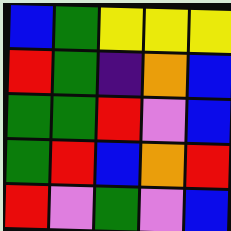[["blue", "green", "yellow", "yellow", "yellow"], ["red", "green", "indigo", "orange", "blue"], ["green", "green", "red", "violet", "blue"], ["green", "red", "blue", "orange", "red"], ["red", "violet", "green", "violet", "blue"]]